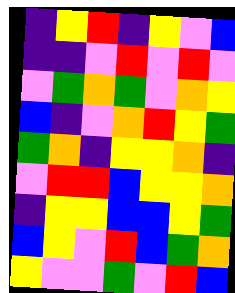[["indigo", "yellow", "red", "indigo", "yellow", "violet", "blue"], ["indigo", "indigo", "violet", "red", "violet", "red", "violet"], ["violet", "green", "orange", "green", "violet", "orange", "yellow"], ["blue", "indigo", "violet", "orange", "red", "yellow", "green"], ["green", "orange", "indigo", "yellow", "yellow", "orange", "indigo"], ["violet", "red", "red", "blue", "yellow", "yellow", "orange"], ["indigo", "yellow", "yellow", "blue", "blue", "yellow", "green"], ["blue", "yellow", "violet", "red", "blue", "green", "orange"], ["yellow", "violet", "violet", "green", "violet", "red", "blue"]]